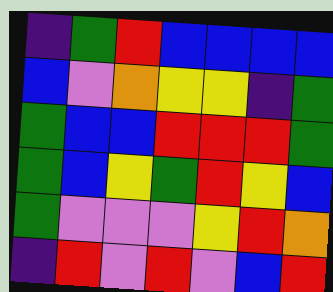[["indigo", "green", "red", "blue", "blue", "blue", "blue"], ["blue", "violet", "orange", "yellow", "yellow", "indigo", "green"], ["green", "blue", "blue", "red", "red", "red", "green"], ["green", "blue", "yellow", "green", "red", "yellow", "blue"], ["green", "violet", "violet", "violet", "yellow", "red", "orange"], ["indigo", "red", "violet", "red", "violet", "blue", "red"]]